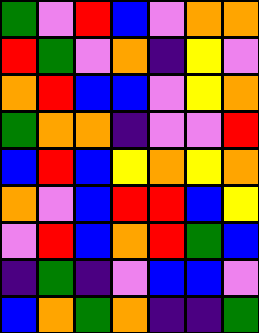[["green", "violet", "red", "blue", "violet", "orange", "orange"], ["red", "green", "violet", "orange", "indigo", "yellow", "violet"], ["orange", "red", "blue", "blue", "violet", "yellow", "orange"], ["green", "orange", "orange", "indigo", "violet", "violet", "red"], ["blue", "red", "blue", "yellow", "orange", "yellow", "orange"], ["orange", "violet", "blue", "red", "red", "blue", "yellow"], ["violet", "red", "blue", "orange", "red", "green", "blue"], ["indigo", "green", "indigo", "violet", "blue", "blue", "violet"], ["blue", "orange", "green", "orange", "indigo", "indigo", "green"]]